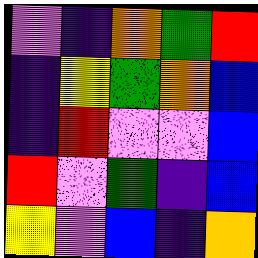[["violet", "indigo", "orange", "green", "red"], ["indigo", "yellow", "green", "orange", "blue"], ["indigo", "red", "violet", "violet", "blue"], ["red", "violet", "green", "indigo", "blue"], ["yellow", "violet", "blue", "indigo", "orange"]]